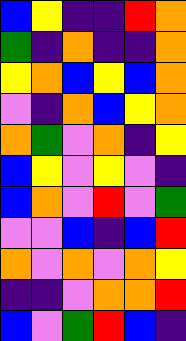[["blue", "yellow", "indigo", "indigo", "red", "orange"], ["green", "indigo", "orange", "indigo", "indigo", "orange"], ["yellow", "orange", "blue", "yellow", "blue", "orange"], ["violet", "indigo", "orange", "blue", "yellow", "orange"], ["orange", "green", "violet", "orange", "indigo", "yellow"], ["blue", "yellow", "violet", "yellow", "violet", "indigo"], ["blue", "orange", "violet", "red", "violet", "green"], ["violet", "violet", "blue", "indigo", "blue", "red"], ["orange", "violet", "orange", "violet", "orange", "yellow"], ["indigo", "indigo", "violet", "orange", "orange", "red"], ["blue", "violet", "green", "red", "blue", "indigo"]]